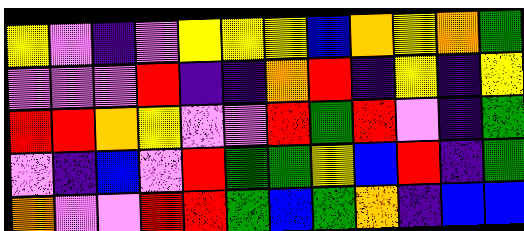[["yellow", "violet", "indigo", "violet", "yellow", "yellow", "yellow", "blue", "orange", "yellow", "orange", "green"], ["violet", "violet", "violet", "red", "indigo", "indigo", "orange", "red", "indigo", "yellow", "indigo", "yellow"], ["red", "red", "orange", "yellow", "violet", "violet", "red", "green", "red", "violet", "indigo", "green"], ["violet", "indigo", "blue", "violet", "red", "green", "green", "yellow", "blue", "red", "indigo", "green"], ["orange", "violet", "violet", "red", "red", "green", "blue", "green", "orange", "indigo", "blue", "blue"]]